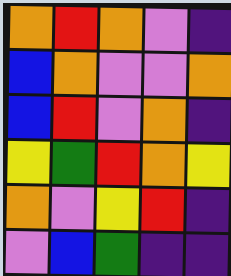[["orange", "red", "orange", "violet", "indigo"], ["blue", "orange", "violet", "violet", "orange"], ["blue", "red", "violet", "orange", "indigo"], ["yellow", "green", "red", "orange", "yellow"], ["orange", "violet", "yellow", "red", "indigo"], ["violet", "blue", "green", "indigo", "indigo"]]